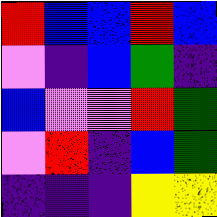[["red", "blue", "blue", "red", "blue"], ["violet", "indigo", "blue", "green", "indigo"], ["blue", "violet", "violet", "red", "green"], ["violet", "red", "indigo", "blue", "green"], ["indigo", "indigo", "indigo", "yellow", "yellow"]]